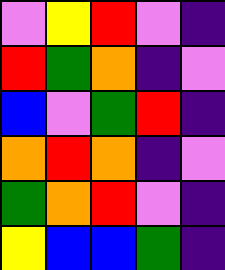[["violet", "yellow", "red", "violet", "indigo"], ["red", "green", "orange", "indigo", "violet"], ["blue", "violet", "green", "red", "indigo"], ["orange", "red", "orange", "indigo", "violet"], ["green", "orange", "red", "violet", "indigo"], ["yellow", "blue", "blue", "green", "indigo"]]